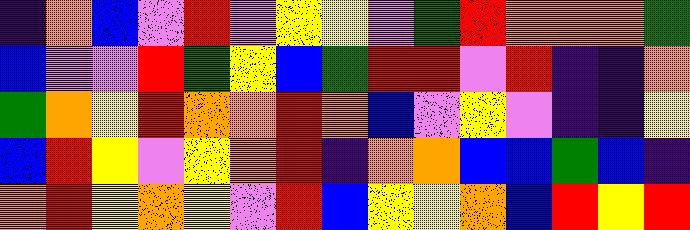[["indigo", "orange", "blue", "violet", "red", "violet", "yellow", "yellow", "violet", "green", "red", "orange", "orange", "orange", "green"], ["blue", "violet", "violet", "red", "green", "yellow", "blue", "green", "red", "red", "violet", "red", "indigo", "indigo", "orange"], ["green", "orange", "yellow", "red", "orange", "orange", "red", "orange", "blue", "violet", "yellow", "violet", "indigo", "indigo", "yellow"], ["blue", "red", "yellow", "violet", "yellow", "orange", "red", "indigo", "orange", "orange", "blue", "blue", "green", "blue", "indigo"], ["orange", "red", "yellow", "orange", "yellow", "violet", "red", "blue", "yellow", "yellow", "orange", "blue", "red", "yellow", "red"]]